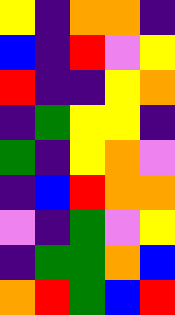[["yellow", "indigo", "orange", "orange", "indigo"], ["blue", "indigo", "red", "violet", "yellow"], ["red", "indigo", "indigo", "yellow", "orange"], ["indigo", "green", "yellow", "yellow", "indigo"], ["green", "indigo", "yellow", "orange", "violet"], ["indigo", "blue", "red", "orange", "orange"], ["violet", "indigo", "green", "violet", "yellow"], ["indigo", "green", "green", "orange", "blue"], ["orange", "red", "green", "blue", "red"]]